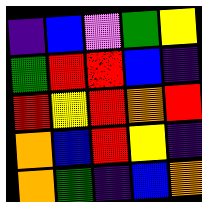[["indigo", "blue", "violet", "green", "yellow"], ["green", "red", "red", "blue", "indigo"], ["red", "yellow", "red", "orange", "red"], ["orange", "blue", "red", "yellow", "indigo"], ["orange", "green", "indigo", "blue", "orange"]]